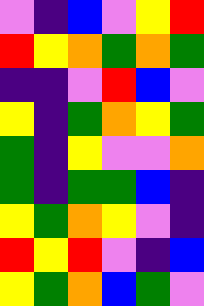[["violet", "indigo", "blue", "violet", "yellow", "red"], ["red", "yellow", "orange", "green", "orange", "green"], ["indigo", "indigo", "violet", "red", "blue", "violet"], ["yellow", "indigo", "green", "orange", "yellow", "green"], ["green", "indigo", "yellow", "violet", "violet", "orange"], ["green", "indigo", "green", "green", "blue", "indigo"], ["yellow", "green", "orange", "yellow", "violet", "indigo"], ["red", "yellow", "red", "violet", "indigo", "blue"], ["yellow", "green", "orange", "blue", "green", "violet"]]